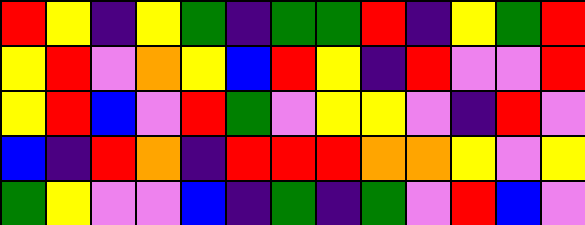[["red", "yellow", "indigo", "yellow", "green", "indigo", "green", "green", "red", "indigo", "yellow", "green", "red"], ["yellow", "red", "violet", "orange", "yellow", "blue", "red", "yellow", "indigo", "red", "violet", "violet", "red"], ["yellow", "red", "blue", "violet", "red", "green", "violet", "yellow", "yellow", "violet", "indigo", "red", "violet"], ["blue", "indigo", "red", "orange", "indigo", "red", "red", "red", "orange", "orange", "yellow", "violet", "yellow"], ["green", "yellow", "violet", "violet", "blue", "indigo", "green", "indigo", "green", "violet", "red", "blue", "violet"]]